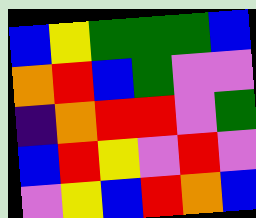[["blue", "yellow", "green", "green", "green", "blue"], ["orange", "red", "blue", "green", "violet", "violet"], ["indigo", "orange", "red", "red", "violet", "green"], ["blue", "red", "yellow", "violet", "red", "violet"], ["violet", "yellow", "blue", "red", "orange", "blue"]]